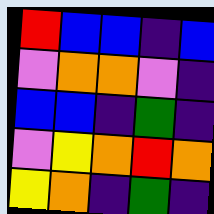[["red", "blue", "blue", "indigo", "blue"], ["violet", "orange", "orange", "violet", "indigo"], ["blue", "blue", "indigo", "green", "indigo"], ["violet", "yellow", "orange", "red", "orange"], ["yellow", "orange", "indigo", "green", "indigo"]]